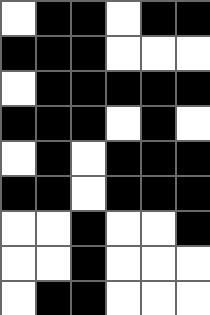[["white", "black", "black", "white", "black", "black"], ["black", "black", "black", "white", "white", "white"], ["white", "black", "black", "black", "black", "black"], ["black", "black", "black", "white", "black", "white"], ["white", "black", "white", "black", "black", "black"], ["black", "black", "white", "black", "black", "black"], ["white", "white", "black", "white", "white", "black"], ["white", "white", "black", "white", "white", "white"], ["white", "black", "black", "white", "white", "white"]]